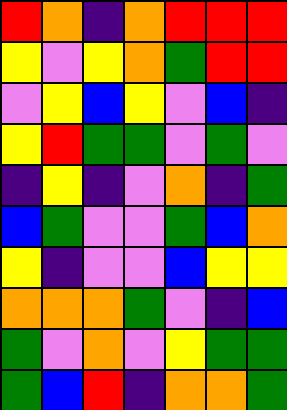[["red", "orange", "indigo", "orange", "red", "red", "red"], ["yellow", "violet", "yellow", "orange", "green", "red", "red"], ["violet", "yellow", "blue", "yellow", "violet", "blue", "indigo"], ["yellow", "red", "green", "green", "violet", "green", "violet"], ["indigo", "yellow", "indigo", "violet", "orange", "indigo", "green"], ["blue", "green", "violet", "violet", "green", "blue", "orange"], ["yellow", "indigo", "violet", "violet", "blue", "yellow", "yellow"], ["orange", "orange", "orange", "green", "violet", "indigo", "blue"], ["green", "violet", "orange", "violet", "yellow", "green", "green"], ["green", "blue", "red", "indigo", "orange", "orange", "green"]]